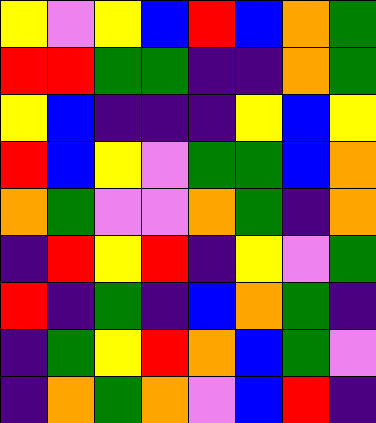[["yellow", "violet", "yellow", "blue", "red", "blue", "orange", "green"], ["red", "red", "green", "green", "indigo", "indigo", "orange", "green"], ["yellow", "blue", "indigo", "indigo", "indigo", "yellow", "blue", "yellow"], ["red", "blue", "yellow", "violet", "green", "green", "blue", "orange"], ["orange", "green", "violet", "violet", "orange", "green", "indigo", "orange"], ["indigo", "red", "yellow", "red", "indigo", "yellow", "violet", "green"], ["red", "indigo", "green", "indigo", "blue", "orange", "green", "indigo"], ["indigo", "green", "yellow", "red", "orange", "blue", "green", "violet"], ["indigo", "orange", "green", "orange", "violet", "blue", "red", "indigo"]]